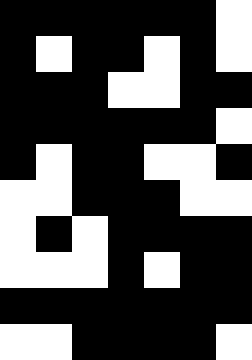[["black", "black", "black", "black", "black", "black", "white"], ["black", "white", "black", "black", "white", "black", "white"], ["black", "black", "black", "white", "white", "black", "black"], ["black", "black", "black", "black", "black", "black", "white"], ["black", "white", "black", "black", "white", "white", "black"], ["white", "white", "black", "black", "black", "white", "white"], ["white", "black", "white", "black", "black", "black", "black"], ["white", "white", "white", "black", "white", "black", "black"], ["black", "black", "black", "black", "black", "black", "black"], ["white", "white", "black", "black", "black", "black", "white"]]